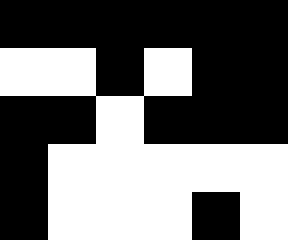[["black", "black", "black", "black", "black", "black"], ["white", "white", "black", "white", "black", "black"], ["black", "black", "white", "black", "black", "black"], ["black", "white", "white", "white", "white", "white"], ["black", "white", "white", "white", "black", "white"]]